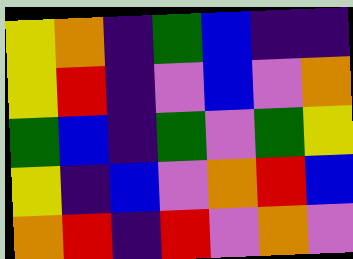[["yellow", "orange", "indigo", "green", "blue", "indigo", "indigo"], ["yellow", "red", "indigo", "violet", "blue", "violet", "orange"], ["green", "blue", "indigo", "green", "violet", "green", "yellow"], ["yellow", "indigo", "blue", "violet", "orange", "red", "blue"], ["orange", "red", "indigo", "red", "violet", "orange", "violet"]]